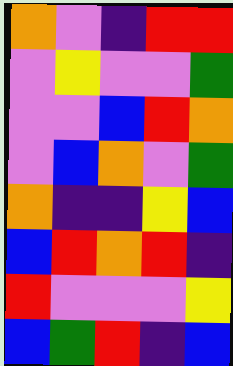[["orange", "violet", "indigo", "red", "red"], ["violet", "yellow", "violet", "violet", "green"], ["violet", "violet", "blue", "red", "orange"], ["violet", "blue", "orange", "violet", "green"], ["orange", "indigo", "indigo", "yellow", "blue"], ["blue", "red", "orange", "red", "indigo"], ["red", "violet", "violet", "violet", "yellow"], ["blue", "green", "red", "indigo", "blue"]]